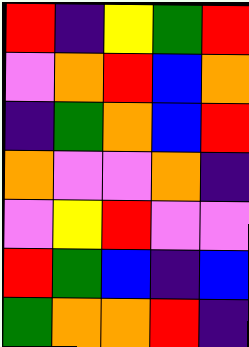[["red", "indigo", "yellow", "green", "red"], ["violet", "orange", "red", "blue", "orange"], ["indigo", "green", "orange", "blue", "red"], ["orange", "violet", "violet", "orange", "indigo"], ["violet", "yellow", "red", "violet", "violet"], ["red", "green", "blue", "indigo", "blue"], ["green", "orange", "orange", "red", "indigo"]]